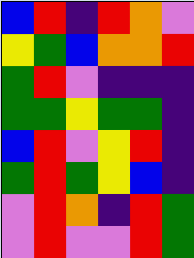[["blue", "red", "indigo", "red", "orange", "violet"], ["yellow", "green", "blue", "orange", "orange", "red"], ["green", "red", "violet", "indigo", "indigo", "indigo"], ["green", "green", "yellow", "green", "green", "indigo"], ["blue", "red", "violet", "yellow", "red", "indigo"], ["green", "red", "green", "yellow", "blue", "indigo"], ["violet", "red", "orange", "indigo", "red", "green"], ["violet", "red", "violet", "violet", "red", "green"]]